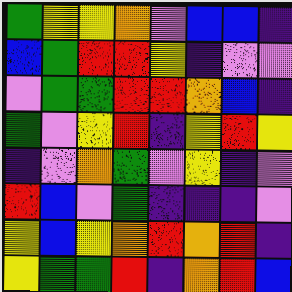[["green", "yellow", "yellow", "orange", "violet", "blue", "blue", "indigo"], ["blue", "green", "red", "red", "yellow", "indigo", "violet", "violet"], ["violet", "green", "green", "red", "red", "orange", "blue", "indigo"], ["green", "violet", "yellow", "red", "indigo", "yellow", "red", "yellow"], ["indigo", "violet", "orange", "green", "violet", "yellow", "indigo", "violet"], ["red", "blue", "violet", "green", "indigo", "indigo", "indigo", "violet"], ["yellow", "blue", "yellow", "orange", "red", "orange", "red", "indigo"], ["yellow", "green", "green", "red", "indigo", "orange", "red", "blue"]]